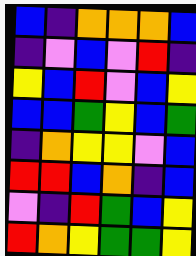[["blue", "indigo", "orange", "orange", "orange", "blue"], ["indigo", "violet", "blue", "violet", "red", "indigo"], ["yellow", "blue", "red", "violet", "blue", "yellow"], ["blue", "blue", "green", "yellow", "blue", "green"], ["indigo", "orange", "yellow", "yellow", "violet", "blue"], ["red", "red", "blue", "orange", "indigo", "blue"], ["violet", "indigo", "red", "green", "blue", "yellow"], ["red", "orange", "yellow", "green", "green", "yellow"]]